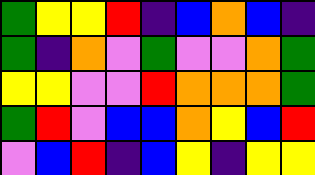[["green", "yellow", "yellow", "red", "indigo", "blue", "orange", "blue", "indigo"], ["green", "indigo", "orange", "violet", "green", "violet", "violet", "orange", "green"], ["yellow", "yellow", "violet", "violet", "red", "orange", "orange", "orange", "green"], ["green", "red", "violet", "blue", "blue", "orange", "yellow", "blue", "red"], ["violet", "blue", "red", "indigo", "blue", "yellow", "indigo", "yellow", "yellow"]]